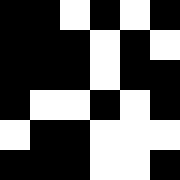[["black", "black", "white", "black", "white", "black"], ["black", "black", "black", "white", "black", "white"], ["black", "black", "black", "white", "black", "black"], ["black", "white", "white", "black", "white", "black"], ["white", "black", "black", "white", "white", "white"], ["black", "black", "black", "white", "white", "black"]]